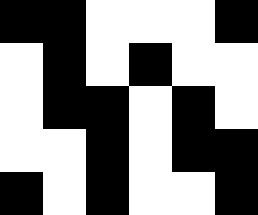[["black", "black", "white", "white", "white", "black"], ["white", "black", "white", "black", "white", "white"], ["white", "black", "black", "white", "black", "white"], ["white", "white", "black", "white", "black", "black"], ["black", "white", "black", "white", "white", "black"]]